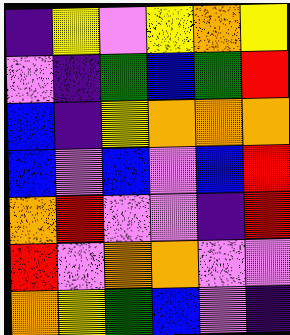[["indigo", "yellow", "violet", "yellow", "orange", "yellow"], ["violet", "indigo", "green", "blue", "green", "red"], ["blue", "indigo", "yellow", "orange", "orange", "orange"], ["blue", "violet", "blue", "violet", "blue", "red"], ["orange", "red", "violet", "violet", "indigo", "red"], ["red", "violet", "orange", "orange", "violet", "violet"], ["orange", "yellow", "green", "blue", "violet", "indigo"]]